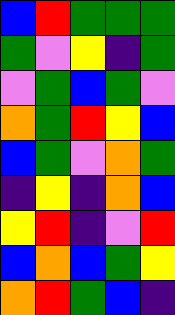[["blue", "red", "green", "green", "green"], ["green", "violet", "yellow", "indigo", "green"], ["violet", "green", "blue", "green", "violet"], ["orange", "green", "red", "yellow", "blue"], ["blue", "green", "violet", "orange", "green"], ["indigo", "yellow", "indigo", "orange", "blue"], ["yellow", "red", "indigo", "violet", "red"], ["blue", "orange", "blue", "green", "yellow"], ["orange", "red", "green", "blue", "indigo"]]